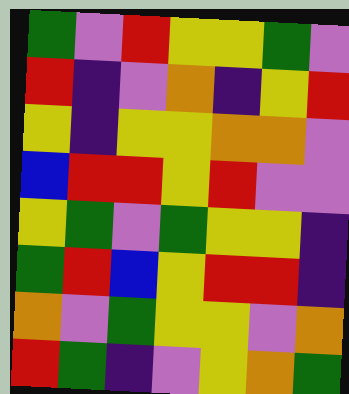[["green", "violet", "red", "yellow", "yellow", "green", "violet"], ["red", "indigo", "violet", "orange", "indigo", "yellow", "red"], ["yellow", "indigo", "yellow", "yellow", "orange", "orange", "violet"], ["blue", "red", "red", "yellow", "red", "violet", "violet"], ["yellow", "green", "violet", "green", "yellow", "yellow", "indigo"], ["green", "red", "blue", "yellow", "red", "red", "indigo"], ["orange", "violet", "green", "yellow", "yellow", "violet", "orange"], ["red", "green", "indigo", "violet", "yellow", "orange", "green"]]